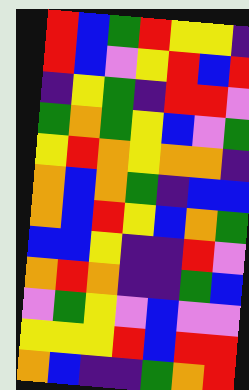[["red", "blue", "green", "red", "yellow", "yellow", "indigo"], ["red", "blue", "violet", "yellow", "red", "blue", "red"], ["indigo", "yellow", "green", "indigo", "red", "red", "violet"], ["green", "orange", "green", "yellow", "blue", "violet", "green"], ["yellow", "red", "orange", "yellow", "orange", "orange", "indigo"], ["orange", "blue", "orange", "green", "indigo", "blue", "blue"], ["orange", "blue", "red", "yellow", "blue", "orange", "green"], ["blue", "blue", "yellow", "indigo", "indigo", "red", "violet"], ["orange", "red", "orange", "indigo", "indigo", "green", "blue"], ["violet", "green", "yellow", "violet", "blue", "violet", "violet"], ["yellow", "yellow", "yellow", "red", "blue", "red", "red"], ["orange", "blue", "indigo", "indigo", "green", "orange", "red"]]